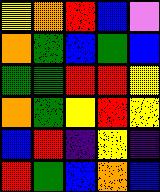[["yellow", "orange", "red", "blue", "violet"], ["orange", "green", "blue", "green", "blue"], ["green", "green", "red", "red", "yellow"], ["orange", "green", "yellow", "red", "yellow"], ["blue", "red", "indigo", "yellow", "indigo"], ["red", "green", "blue", "orange", "blue"]]